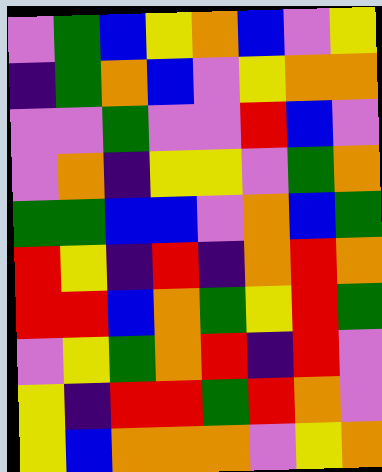[["violet", "green", "blue", "yellow", "orange", "blue", "violet", "yellow"], ["indigo", "green", "orange", "blue", "violet", "yellow", "orange", "orange"], ["violet", "violet", "green", "violet", "violet", "red", "blue", "violet"], ["violet", "orange", "indigo", "yellow", "yellow", "violet", "green", "orange"], ["green", "green", "blue", "blue", "violet", "orange", "blue", "green"], ["red", "yellow", "indigo", "red", "indigo", "orange", "red", "orange"], ["red", "red", "blue", "orange", "green", "yellow", "red", "green"], ["violet", "yellow", "green", "orange", "red", "indigo", "red", "violet"], ["yellow", "indigo", "red", "red", "green", "red", "orange", "violet"], ["yellow", "blue", "orange", "orange", "orange", "violet", "yellow", "orange"]]